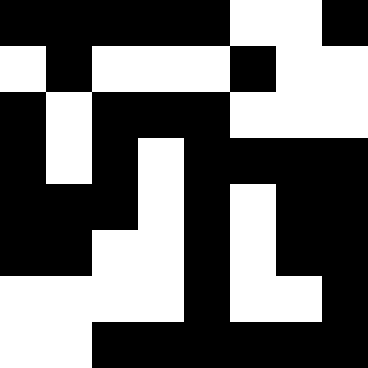[["black", "black", "black", "black", "black", "white", "white", "black"], ["white", "black", "white", "white", "white", "black", "white", "white"], ["black", "white", "black", "black", "black", "white", "white", "white"], ["black", "white", "black", "white", "black", "black", "black", "black"], ["black", "black", "black", "white", "black", "white", "black", "black"], ["black", "black", "white", "white", "black", "white", "black", "black"], ["white", "white", "white", "white", "black", "white", "white", "black"], ["white", "white", "black", "black", "black", "black", "black", "black"]]